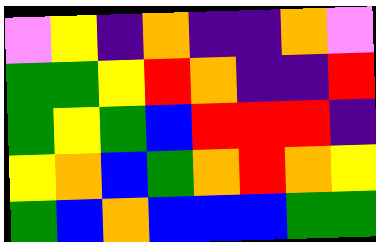[["violet", "yellow", "indigo", "orange", "indigo", "indigo", "orange", "violet"], ["green", "green", "yellow", "red", "orange", "indigo", "indigo", "red"], ["green", "yellow", "green", "blue", "red", "red", "red", "indigo"], ["yellow", "orange", "blue", "green", "orange", "red", "orange", "yellow"], ["green", "blue", "orange", "blue", "blue", "blue", "green", "green"]]